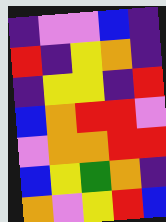[["indigo", "violet", "violet", "blue", "indigo"], ["red", "indigo", "yellow", "orange", "indigo"], ["indigo", "yellow", "yellow", "indigo", "red"], ["blue", "orange", "red", "red", "violet"], ["violet", "orange", "orange", "red", "red"], ["blue", "yellow", "green", "orange", "indigo"], ["orange", "violet", "yellow", "red", "blue"]]